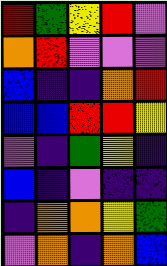[["red", "green", "yellow", "red", "violet"], ["orange", "red", "violet", "violet", "violet"], ["blue", "indigo", "indigo", "orange", "red"], ["blue", "blue", "red", "red", "yellow"], ["violet", "indigo", "green", "yellow", "indigo"], ["blue", "indigo", "violet", "indigo", "indigo"], ["indigo", "orange", "orange", "yellow", "green"], ["violet", "orange", "indigo", "orange", "blue"]]